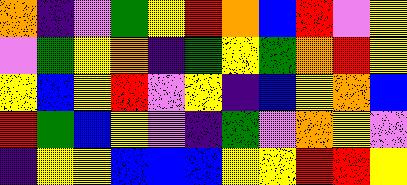[["orange", "indigo", "violet", "green", "yellow", "red", "orange", "blue", "red", "violet", "yellow"], ["violet", "green", "yellow", "orange", "indigo", "green", "yellow", "green", "orange", "red", "yellow"], ["yellow", "blue", "yellow", "red", "violet", "yellow", "indigo", "blue", "yellow", "orange", "blue"], ["red", "green", "blue", "yellow", "violet", "indigo", "green", "violet", "orange", "yellow", "violet"], ["indigo", "yellow", "yellow", "blue", "blue", "blue", "yellow", "yellow", "red", "red", "yellow"]]